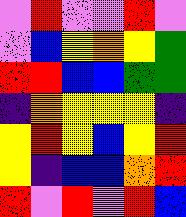[["violet", "red", "violet", "violet", "red", "violet"], ["violet", "blue", "yellow", "orange", "yellow", "green"], ["red", "red", "blue", "blue", "green", "green"], ["indigo", "orange", "yellow", "yellow", "yellow", "indigo"], ["yellow", "red", "yellow", "blue", "yellow", "red"], ["yellow", "indigo", "blue", "blue", "orange", "red"], ["red", "violet", "red", "violet", "red", "blue"]]